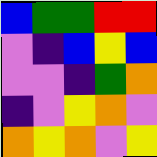[["blue", "green", "green", "red", "red"], ["violet", "indigo", "blue", "yellow", "blue"], ["violet", "violet", "indigo", "green", "orange"], ["indigo", "violet", "yellow", "orange", "violet"], ["orange", "yellow", "orange", "violet", "yellow"]]